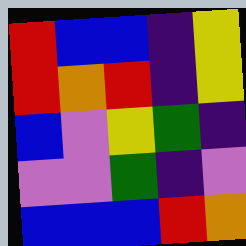[["red", "blue", "blue", "indigo", "yellow"], ["red", "orange", "red", "indigo", "yellow"], ["blue", "violet", "yellow", "green", "indigo"], ["violet", "violet", "green", "indigo", "violet"], ["blue", "blue", "blue", "red", "orange"]]